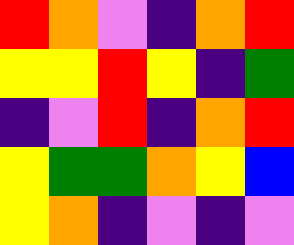[["red", "orange", "violet", "indigo", "orange", "red"], ["yellow", "yellow", "red", "yellow", "indigo", "green"], ["indigo", "violet", "red", "indigo", "orange", "red"], ["yellow", "green", "green", "orange", "yellow", "blue"], ["yellow", "orange", "indigo", "violet", "indigo", "violet"]]